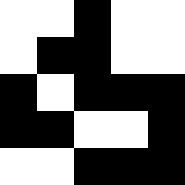[["white", "white", "black", "white", "white"], ["white", "black", "black", "white", "white"], ["black", "white", "black", "black", "black"], ["black", "black", "white", "white", "black"], ["white", "white", "black", "black", "black"]]